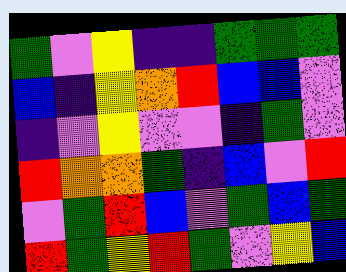[["green", "violet", "yellow", "indigo", "indigo", "green", "green", "green"], ["blue", "indigo", "yellow", "orange", "red", "blue", "blue", "violet"], ["indigo", "violet", "yellow", "violet", "violet", "indigo", "green", "violet"], ["red", "orange", "orange", "green", "indigo", "blue", "violet", "red"], ["violet", "green", "red", "blue", "violet", "green", "blue", "green"], ["red", "green", "yellow", "red", "green", "violet", "yellow", "blue"]]